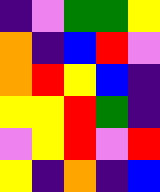[["indigo", "violet", "green", "green", "yellow"], ["orange", "indigo", "blue", "red", "violet"], ["orange", "red", "yellow", "blue", "indigo"], ["yellow", "yellow", "red", "green", "indigo"], ["violet", "yellow", "red", "violet", "red"], ["yellow", "indigo", "orange", "indigo", "blue"]]